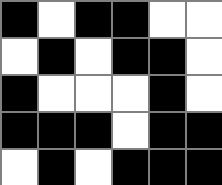[["black", "white", "black", "black", "white", "white"], ["white", "black", "white", "black", "black", "white"], ["black", "white", "white", "white", "black", "white"], ["black", "black", "black", "white", "black", "black"], ["white", "black", "white", "black", "black", "black"]]